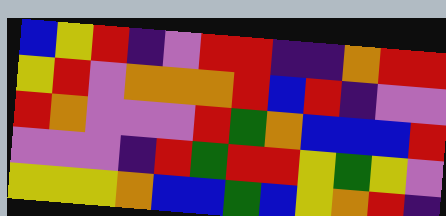[["blue", "yellow", "red", "indigo", "violet", "red", "red", "indigo", "indigo", "orange", "red", "red"], ["yellow", "red", "violet", "orange", "orange", "orange", "red", "blue", "red", "indigo", "violet", "violet"], ["red", "orange", "violet", "violet", "violet", "red", "green", "orange", "blue", "blue", "blue", "red"], ["violet", "violet", "violet", "indigo", "red", "green", "red", "red", "yellow", "green", "yellow", "violet"], ["yellow", "yellow", "yellow", "orange", "blue", "blue", "green", "blue", "yellow", "orange", "red", "indigo"]]